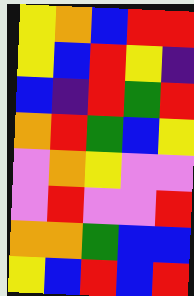[["yellow", "orange", "blue", "red", "red"], ["yellow", "blue", "red", "yellow", "indigo"], ["blue", "indigo", "red", "green", "red"], ["orange", "red", "green", "blue", "yellow"], ["violet", "orange", "yellow", "violet", "violet"], ["violet", "red", "violet", "violet", "red"], ["orange", "orange", "green", "blue", "blue"], ["yellow", "blue", "red", "blue", "red"]]